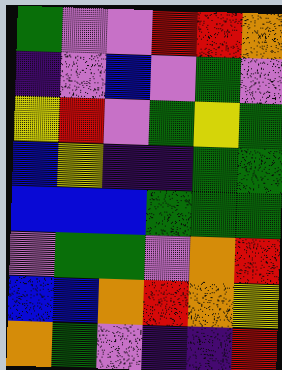[["green", "violet", "violet", "red", "red", "orange"], ["indigo", "violet", "blue", "violet", "green", "violet"], ["yellow", "red", "violet", "green", "yellow", "green"], ["blue", "yellow", "indigo", "indigo", "green", "green"], ["blue", "blue", "blue", "green", "green", "green"], ["violet", "green", "green", "violet", "orange", "red"], ["blue", "blue", "orange", "red", "orange", "yellow"], ["orange", "green", "violet", "indigo", "indigo", "red"]]